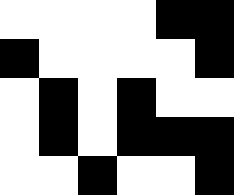[["white", "white", "white", "white", "black", "black"], ["black", "white", "white", "white", "white", "black"], ["white", "black", "white", "black", "white", "white"], ["white", "black", "white", "black", "black", "black"], ["white", "white", "black", "white", "white", "black"]]